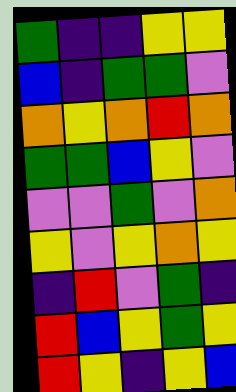[["green", "indigo", "indigo", "yellow", "yellow"], ["blue", "indigo", "green", "green", "violet"], ["orange", "yellow", "orange", "red", "orange"], ["green", "green", "blue", "yellow", "violet"], ["violet", "violet", "green", "violet", "orange"], ["yellow", "violet", "yellow", "orange", "yellow"], ["indigo", "red", "violet", "green", "indigo"], ["red", "blue", "yellow", "green", "yellow"], ["red", "yellow", "indigo", "yellow", "blue"]]